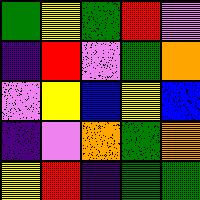[["green", "yellow", "green", "red", "violet"], ["indigo", "red", "violet", "green", "orange"], ["violet", "yellow", "blue", "yellow", "blue"], ["indigo", "violet", "orange", "green", "orange"], ["yellow", "red", "indigo", "green", "green"]]